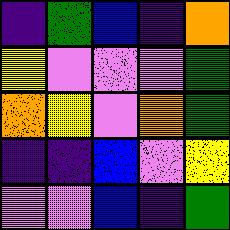[["indigo", "green", "blue", "indigo", "orange"], ["yellow", "violet", "violet", "violet", "green"], ["orange", "yellow", "violet", "orange", "green"], ["indigo", "indigo", "blue", "violet", "yellow"], ["violet", "violet", "blue", "indigo", "green"]]